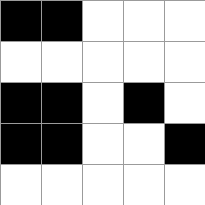[["black", "black", "white", "white", "white"], ["white", "white", "white", "white", "white"], ["black", "black", "white", "black", "white"], ["black", "black", "white", "white", "black"], ["white", "white", "white", "white", "white"]]